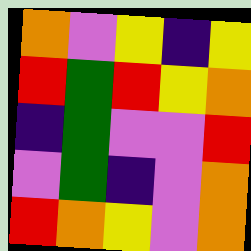[["orange", "violet", "yellow", "indigo", "yellow"], ["red", "green", "red", "yellow", "orange"], ["indigo", "green", "violet", "violet", "red"], ["violet", "green", "indigo", "violet", "orange"], ["red", "orange", "yellow", "violet", "orange"]]